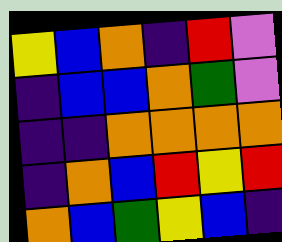[["yellow", "blue", "orange", "indigo", "red", "violet"], ["indigo", "blue", "blue", "orange", "green", "violet"], ["indigo", "indigo", "orange", "orange", "orange", "orange"], ["indigo", "orange", "blue", "red", "yellow", "red"], ["orange", "blue", "green", "yellow", "blue", "indigo"]]